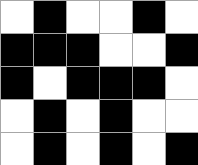[["white", "black", "white", "white", "black", "white"], ["black", "black", "black", "white", "white", "black"], ["black", "white", "black", "black", "black", "white"], ["white", "black", "white", "black", "white", "white"], ["white", "black", "white", "black", "white", "black"]]